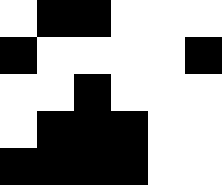[["white", "black", "black", "white", "white", "white"], ["black", "white", "white", "white", "white", "black"], ["white", "white", "black", "white", "white", "white"], ["white", "black", "black", "black", "white", "white"], ["black", "black", "black", "black", "white", "white"]]